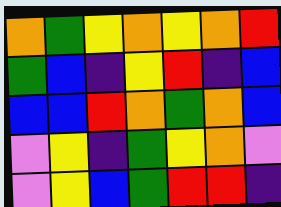[["orange", "green", "yellow", "orange", "yellow", "orange", "red"], ["green", "blue", "indigo", "yellow", "red", "indigo", "blue"], ["blue", "blue", "red", "orange", "green", "orange", "blue"], ["violet", "yellow", "indigo", "green", "yellow", "orange", "violet"], ["violet", "yellow", "blue", "green", "red", "red", "indigo"]]